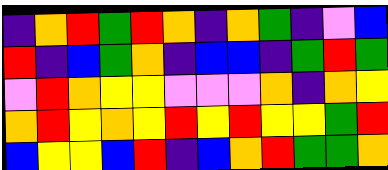[["indigo", "orange", "red", "green", "red", "orange", "indigo", "orange", "green", "indigo", "violet", "blue"], ["red", "indigo", "blue", "green", "orange", "indigo", "blue", "blue", "indigo", "green", "red", "green"], ["violet", "red", "orange", "yellow", "yellow", "violet", "violet", "violet", "orange", "indigo", "orange", "yellow"], ["orange", "red", "yellow", "orange", "yellow", "red", "yellow", "red", "yellow", "yellow", "green", "red"], ["blue", "yellow", "yellow", "blue", "red", "indigo", "blue", "orange", "red", "green", "green", "orange"]]